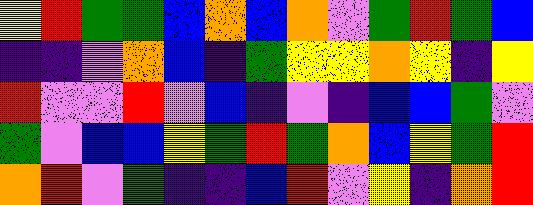[["yellow", "red", "green", "green", "blue", "orange", "blue", "orange", "violet", "green", "red", "green", "blue"], ["indigo", "indigo", "violet", "orange", "blue", "indigo", "green", "yellow", "yellow", "orange", "yellow", "indigo", "yellow"], ["red", "violet", "violet", "red", "violet", "blue", "indigo", "violet", "indigo", "blue", "blue", "green", "violet"], ["green", "violet", "blue", "blue", "yellow", "green", "red", "green", "orange", "blue", "yellow", "green", "red"], ["orange", "red", "violet", "green", "indigo", "indigo", "blue", "red", "violet", "yellow", "indigo", "orange", "red"]]